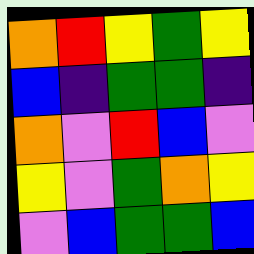[["orange", "red", "yellow", "green", "yellow"], ["blue", "indigo", "green", "green", "indigo"], ["orange", "violet", "red", "blue", "violet"], ["yellow", "violet", "green", "orange", "yellow"], ["violet", "blue", "green", "green", "blue"]]